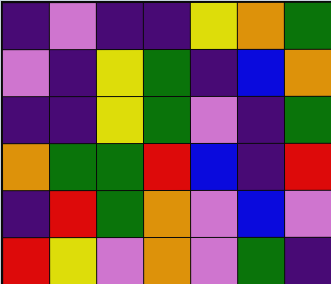[["indigo", "violet", "indigo", "indigo", "yellow", "orange", "green"], ["violet", "indigo", "yellow", "green", "indigo", "blue", "orange"], ["indigo", "indigo", "yellow", "green", "violet", "indigo", "green"], ["orange", "green", "green", "red", "blue", "indigo", "red"], ["indigo", "red", "green", "orange", "violet", "blue", "violet"], ["red", "yellow", "violet", "orange", "violet", "green", "indigo"]]